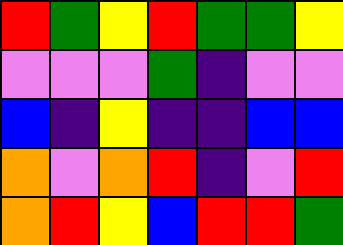[["red", "green", "yellow", "red", "green", "green", "yellow"], ["violet", "violet", "violet", "green", "indigo", "violet", "violet"], ["blue", "indigo", "yellow", "indigo", "indigo", "blue", "blue"], ["orange", "violet", "orange", "red", "indigo", "violet", "red"], ["orange", "red", "yellow", "blue", "red", "red", "green"]]